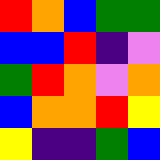[["red", "orange", "blue", "green", "green"], ["blue", "blue", "red", "indigo", "violet"], ["green", "red", "orange", "violet", "orange"], ["blue", "orange", "orange", "red", "yellow"], ["yellow", "indigo", "indigo", "green", "blue"]]